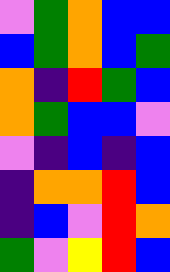[["violet", "green", "orange", "blue", "blue"], ["blue", "green", "orange", "blue", "green"], ["orange", "indigo", "red", "green", "blue"], ["orange", "green", "blue", "blue", "violet"], ["violet", "indigo", "blue", "indigo", "blue"], ["indigo", "orange", "orange", "red", "blue"], ["indigo", "blue", "violet", "red", "orange"], ["green", "violet", "yellow", "red", "blue"]]